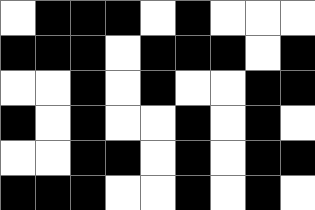[["white", "black", "black", "black", "white", "black", "white", "white", "white"], ["black", "black", "black", "white", "black", "black", "black", "white", "black"], ["white", "white", "black", "white", "black", "white", "white", "black", "black"], ["black", "white", "black", "white", "white", "black", "white", "black", "white"], ["white", "white", "black", "black", "white", "black", "white", "black", "black"], ["black", "black", "black", "white", "white", "black", "white", "black", "white"]]